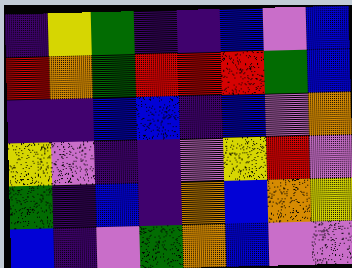[["indigo", "yellow", "green", "indigo", "indigo", "blue", "violet", "blue"], ["red", "orange", "green", "red", "red", "red", "green", "blue"], ["indigo", "indigo", "blue", "blue", "indigo", "blue", "violet", "orange"], ["yellow", "violet", "indigo", "indigo", "violet", "yellow", "red", "violet"], ["green", "indigo", "blue", "indigo", "orange", "blue", "orange", "yellow"], ["blue", "indigo", "violet", "green", "orange", "blue", "violet", "violet"]]